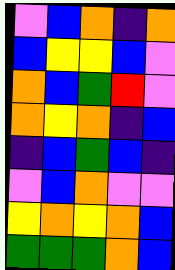[["violet", "blue", "orange", "indigo", "orange"], ["blue", "yellow", "yellow", "blue", "violet"], ["orange", "blue", "green", "red", "violet"], ["orange", "yellow", "orange", "indigo", "blue"], ["indigo", "blue", "green", "blue", "indigo"], ["violet", "blue", "orange", "violet", "violet"], ["yellow", "orange", "yellow", "orange", "blue"], ["green", "green", "green", "orange", "blue"]]